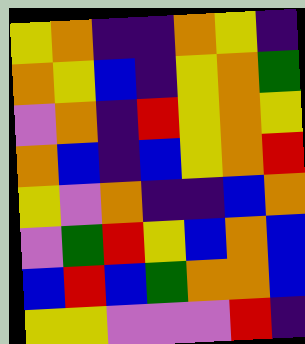[["yellow", "orange", "indigo", "indigo", "orange", "yellow", "indigo"], ["orange", "yellow", "blue", "indigo", "yellow", "orange", "green"], ["violet", "orange", "indigo", "red", "yellow", "orange", "yellow"], ["orange", "blue", "indigo", "blue", "yellow", "orange", "red"], ["yellow", "violet", "orange", "indigo", "indigo", "blue", "orange"], ["violet", "green", "red", "yellow", "blue", "orange", "blue"], ["blue", "red", "blue", "green", "orange", "orange", "blue"], ["yellow", "yellow", "violet", "violet", "violet", "red", "indigo"]]